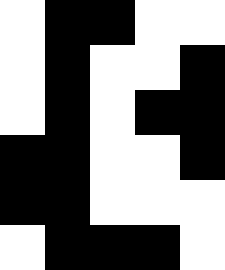[["white", "black", "black", "white", "white"], ["white", "black", "white", "white", "black"], ["white", "black", "white", "black", "black"], ["black", "black", "white", "white", "black"], ["black", "black", "white", "white", "white"], ["white", "black", "black", "black", "white"]]